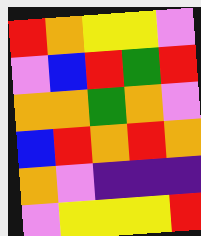[["red", "orange", "yellow", "yellow", "violet"], ["violet", "blue", "red", "green", "red"], ["orange", "orange", "green", "orange", "violet"], ["blue", "red", "orange", "red", "orange"], ["orange", "violet", "indigo", "indigo", "indigo"], ["violet", "yellow", "yellow", "yellow", "red"]]